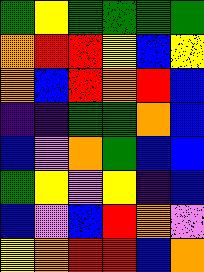[["green", "yellow", "green", "green", "green", "green"], ["orange", "red", "red", "yellow", "blue", "yellow"], ["orange", "blue", "red", "orange", "red", "blue"], ["indigo", "indigo", "green", "green", "orange", "blue"], ["blue", "violet", "orange", "green", "blue", "blue"], ["green", "yellow", "violet", "yellow", "indigo", "blue"], ["blue", "violet", "blue", "red", "orange", "violet"], ["yellow", "orange", "red", "red", "blue", "orange"]]